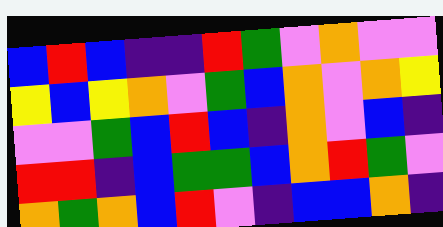[["blue", "red", "blue", "indigo", "indigo", "red", "green", "violet", "orange", "violet", "violet"], ["yellow", "blue", "yellow", "orange", "violet", "green", "blue", "orange", "violet", "orange", "yellow"], ["violet", "violet", "green", "blue", "red", "blue", "indigo", "orange", "violet", "blue", "indigo"], ["red", "red", "indigo", "blue", "green", "green", "blue", "orange", "red", "green", "violet"], ["orange", "green", "orange", "blue", "red", "violet", "indigo", "blue", "blue", "orange", "indigo"]]